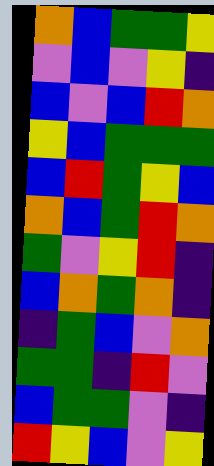[["orange", "blue", "green", "green", "yellow"], ["violet", "blue", "violet", "yellow", "indigo"], ["blue", "violet", "blue", "red", "orange"], ["yellow", "blue", "green", "green", "green"], ["blue", "red", "green", "yellow", "blue"], ["orange", "blue", "green", "red", "orange"], ["green", "violet", "yellow", "red", "indigo"], ["blue", "orange", "green", "orange", "indigo"], ["indigo", "green", "blue", "violet", "orange"], ["green", "green", "indigo", "red", "violet"], ["blue", "green", "green", "violet", "indigo"], ["red", "yellow", "blue", "violet", "yellow"]]